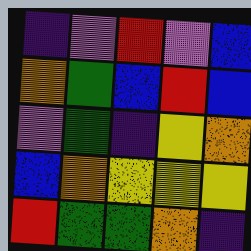[["indigo", "violet", "red", "violet", "blue"], ["orange", "green", "blue", "red", "blue"], ["violet", "green", "indigo", "yellow", "orange"], ["blue", "orange", "yellow", "yellow", "yellow"], ["red", "green", "green", "orange", "indigo"]]